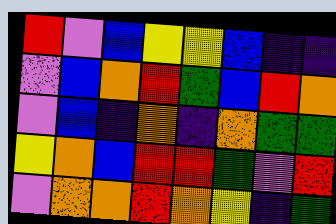[["red", "violet", "blue", "yellow", "yellow", "blue", "indigo", "indigo"], ["violet", "blue", "orange", "red", "green", "blue", "red", "orange"], ["violet", "blue", "indigo", "orange", "indigo", "orange", "green", "green"], ["yellow", "orange", "blue", "red", "red", "green", "violet", "red"], ["violet", "orange", "orange", "red", "orange", "yellow", "indigo", "green"]]